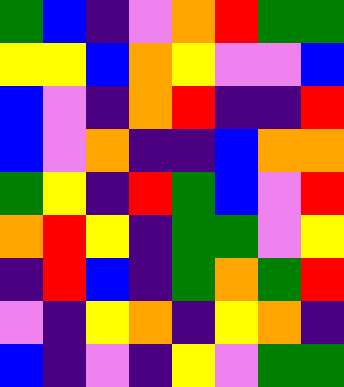[["green", "blue", "indigo", "violet", "orange", "red", "green", "green"], ["yellow", "yellow", "blue", "orange", "yellow", "violet", "violet", "blue"], ["blue", "violet", "indigo", "orange", "red", "indigo", "indigo", "red"], ["blue", "violet", "orange", "indigo", "indigo", "blue", "orange", "orange"], ["green", "yellow", "indigo", "red", "green", "blue", "violet", "red"], ["orange", "red", "yellow", "indigo", "green", "green", "violet", "yellow"], ["indigo", "red", "blue", "indigo", "green", "orange", "green", "red"], ["violet", "indigo", "yellow", "orange", "indigo", "yellow", "orange", "indigo"], ["blue", "indigo", "violet", "indigo", "yellow", "violet", "green", "green"]]